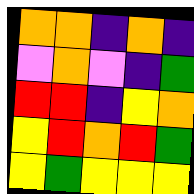[["orange", "orange", "indigo", "orange", "indigo"], ["violet", "orange", "violet", "indigo", "green"], ["red", "red", "indigo", "yellow", "orange"], ["yellow", "red", "orange", "red", "green"], ["yellow", "green", "yellow", "yellow", "yellow"]]